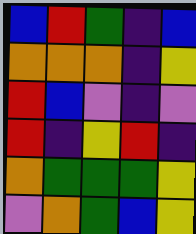[["blue", "red", "green", "indigo", "blue"], ["orange", "orange", "orange", "indigo", "yellow"], ["red", "blue", "violet", "indigo", "violet"], ["red", "indigo", "yellow", "red", "indigo"], ["orange", "green", "green", "green", "yellow"], ["violet", "orange", "green", "blue", "yellow"]]